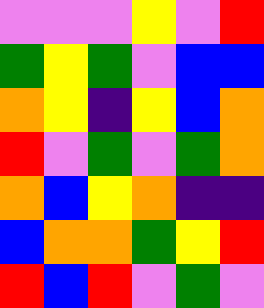[["violet", "violet", "violet", "yellow", "violet", "red"], ["green", "yellow", "green", "violet", "blue", "blue"], ["orange", "yellow", "indigo", "yellow", "blue", "orange"], ["red", "violet", "green", "violet", "green", "orange"], ["orange", "blue", "yellow", "orange", "indigo", "indigo"], ["blue", "orange", "orange", "green", "yellow", "red"], ["red", "blue", "red", "violet", "green", "violet"]]